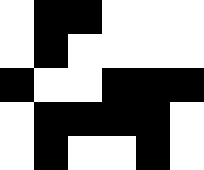[["white", "black", "black", "white", "white", "white"], ["white", "black", "white", "white", "white", "white"], ["black", "white", "white", "black", "black", "black"], ["white", "black", "black", "black", "black", "white"], ["white", "black", "white", "white", "black", "white"]]